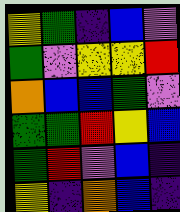[["yellow", "green", "indigo", "blue", "violet"], ["green", "violet", "yellow", "yellow", "red"], ["orange", "blue", "blue", "green", "violet"], ["green", "green", "red", "yellow", "blue"], ["green", "red", "violet", "blue", "indigo"], ["yellow", "indigo", "orange", "blue", "indigo"]]